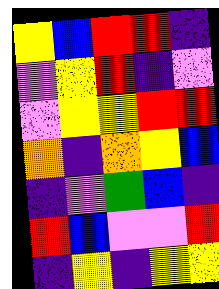[["yellow", "blue", "red", "red", "indigo"], ["violet", "yellow", "red", "indigo", "violet"], ["violet", "yellow", "yellow", "red", "red"], ["orange", "indigo", "orange", "yellow", "blue"], ["indigo", "violet", "green", "blue", "indigo"], ["red", "blue", "violet", "violet", "red"], ["indigo", "yellow", "indigo", "yellow", "yellow"]]